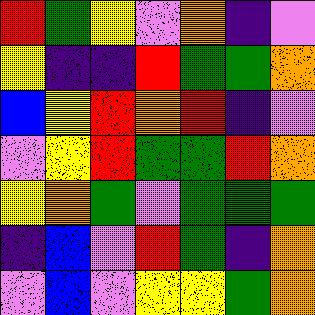[["red", "green", "yellow", "violet", "orange", "indigo", "violet"], ["yellow", "indigo", "indigo", "red", "green", "green", "orange"], ["blue", "yellow", "red", "orange", "red", "indigo", "violet"], ["violet", "yellow", "red", "green", "green", "red", "orange"], ["yellow", "orange", "green", "violet", "green", "green", "green"], ["indigo", "blue", "violet", "red", "green", "indigo", "orange"], ["violet", "blue", "violet", "yellow", "yellow", "green", "orange"]]